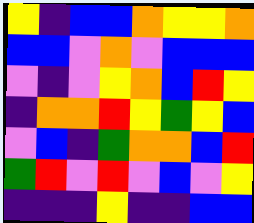[["yellow", "indigo", "blue", "blue", "orange", "yellow", "yellow", "orange"], ["blue", "blue", "violet", "orange", "violet", "blue", "blue", "blue"], ["violet", "indigo", "violet", "yellow", "orange", "blue", "red", "yellow"], ["indigo", "orange", "orange", "red", "yellow", "green", "yellow", "blue"], ["violet", "blue", "indigo", "green", "orange", "orange", "blue", "red"], ["green", "red", "violet", "red", "violet", "blue", "violet", "yellow"], ["indigo", "indigo", "indigo", "yellow", "indigo", "indigo", "blue", "blue"]]